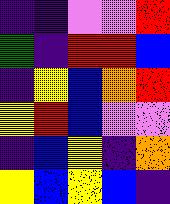[["indigo", "indigo", "violet", "violet", "red"], ["green", "indigo", "red", "red", "blue"], ["indigo", "yellow", "blue", "orange", "red"], ["yellow", "red", "blue", "violet", "violet"], ["indigo", "blue", "yellow", "indigo", "orange"], ["yellow", "blue", "yellow", "blue", "indigo"]]